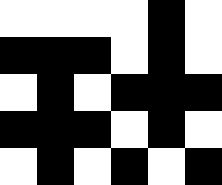[["white", "white", "white", "white", "black", "white"], ["black", "black", "black", "white", "black", "white"], ["white", "black", "white", "black", "black", "black"], ["black", "black", "black", "white", "black", "white"], ["white", "black", "white", "black", "white", "black"]]